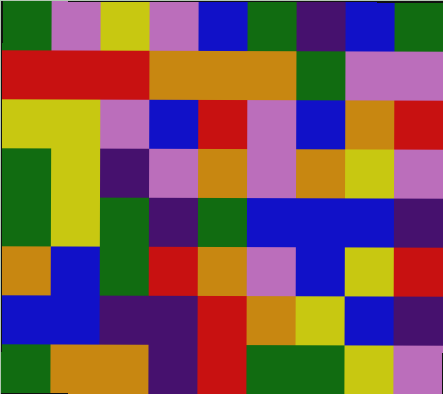[["green", "violet", "yellow", "violet", "blue", "green", "indigo", "blue", "green"], ["red", "red", "red", "orange", "orange", "orange", "green", "violet", "violet"], ["yellow", "yellow", "violet", "blue", "red", "violet", "blue", "orange", "red"], ["green", "yellow", "indigo", "violet", "orange", "violet", "orange", "yellow", "violet"], ["green", "yellow", "green", "indigo", "green", "blue", "blue", "blue", "indigo"], ["orange", "blue", "green", "red", "orange", "violet", "blue", "yellow", "red"], ["blue", "blue", "indigo", "indigo", "red", "orange", "yellow", "blue", "indigo"], ["green", "orange", "orange", "indigo", "red", "green", "green", "yellow", "violet"]]